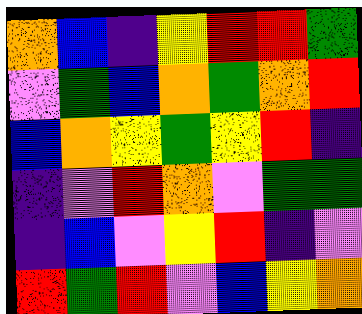[["orange", "blue", "indigo", "yellow", "red", "red", "green"], ["violet", "green", "blue", "orange", "green", "orange", "red"], ["blue", "orange", "yellow", "green", "yellow", "red", "indigo"], ["indigo", "violet", "red", "orange", "violet", "green", "green"], ["indigo", "blue", "violet", "yellow", "red", "indigo", "violet"], ["red", "green", "red", "violet", "blue", "yellow", "orange"]]